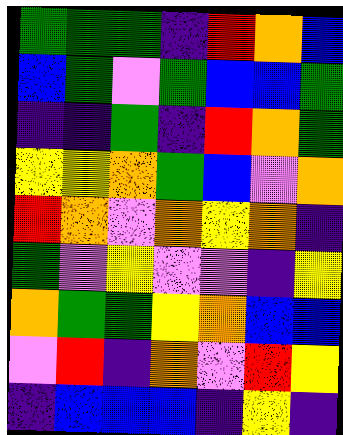[["green", "green", "green", "indigo", "red", "orange", "blue"], ["blue", "green", "violet", "green", "blue", "blue", "green"], ["indigo", "indigo", "green", "indigo", "red", "orange", "green"], ["yellow", "yellow", "orange", "green", "blue", "violet", "orange"], ["red", "orange", "violet", "orange", "yellow", "orange", "indigo"], ["green", "violet", "yellow", "violet", "violet", "indigo", "yellow"], ["orange", "green", "green", "yellow", "orange", "blue", "blue"], ["violet", "red", "indigo", "orange", "violet", "red", "yellow"], ["indigo", "blue", "blue", "blue", "indigo", "yellow", "indigo"]]